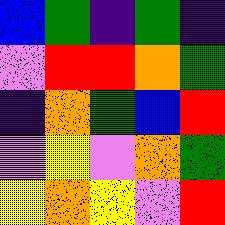[["blue", "green", "indigo", "green", "indigo"], ["violet", "red", "red", "orange", "green"], ["indigo", "orange", "green", "blue", "red"], ["violet", "yellow", "violet", "orange", "green"], ["yellow", "orange", "yellow", "violet", "red"]]